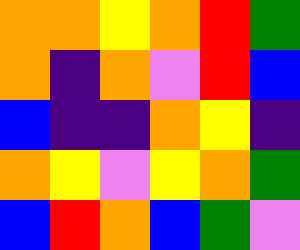[["orange", "orange", "yellow", "orange", "red", "green"], ["orange", "indigo", "orange", "violet", "red", "blue"], ["blue", "indigo", "indigo", "orange", "yellow", "indigo"], ["orange", "yellow", "violet", "yellow", "orange", "green"], ["blue", "red", "orange", "blue", "green", "violet"]]